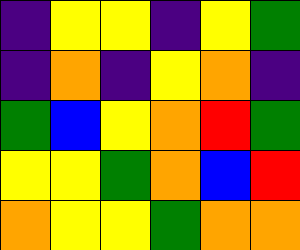[["indigo", "yellow", "yellow", "indigo", "yellow", "green"], ["indigo", "orange", "indigo", "yellow", "orange", "indigo"], ["green", "blue", "yellow", "orange", "red", "green"], ["yellow", "yellow", "green", "orange", "blue", "red"], ["orange", "yellow", "yellow", "green", "orange", "orange"]]